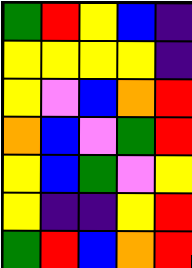[["green", "red", "yellow", "blue", "indigo"], ["yellow", "yellow", "yellow", "yellow", "indigo"], ["yellow", "violet", "blue", "orange", "red"], ["orange", "blue", "violet", "green", "red"], ["yellow", "blue", "green", "violet", "yellow"], ["yellow", "indigo", "indigo", "yellow", "red"], ["green", "red", "blue", "orange", "red"]]